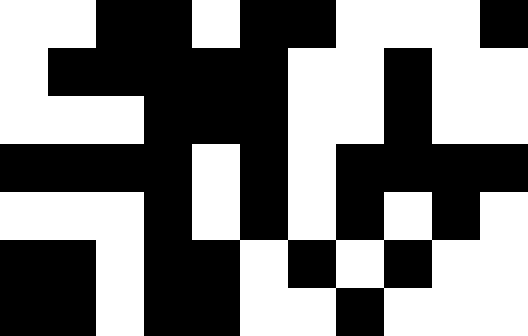[["white", "white", "black", "black", "white", "black", "black", "white", "white", "white", "black"], ["white", "black", "black", "black", "black", "black", "white", "white", "black", "white", "white"], ["white", "white", "white", "black", "black", "black", "white", "white", "black", "white", "white"], ["black", "black", "black", "black", "white", "black", "white", "black", "black", "black", "black"], ["white", "white", "white", "black", "white", "black", "white", "black", "white", "black", "white"], ["black", "black", "white", "black", "black", "white", "black", "white", "black", "white", "white"], ["black", "black", "white", "black", "black", "white", "white", "black", "white", "white", "white"]]